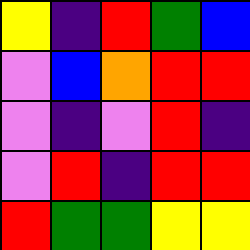[["yellow", "indigo", "red", "green", "blue"], ["violet", "blue", "orange", "red", "red"], ["violet", "indigo", "violet", "red", "indigo"], ["violet", "red", "indigo", "red", "red"], ["red", "green", "green", "yellow", "yellow"]]